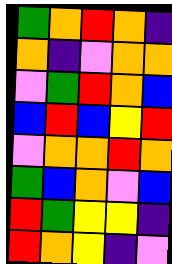[["green", "orange", "red", "orange", "indigo"], ["orange", "indigo", "violet", "orange", "orange"], ["violet", "green", "red", "orange", "blue"], ["blue", "red", "blue", "yellow", "red"], ["violet", "orange", "orange", "red", "orange"], ["green", "blue", "orange", "violet", "blue"], ["red", "green", "yellow", "yellow", "indigo"], ["red", "orange", "yellow", "indigo", "violet"]]